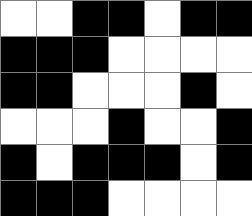[["white", "white", "black", "black", "white", "black", "black"], ["black", "black", "black", "white", "white", "white", "white"], ["black", "black", "white", "white", "white", "black", "white"], ["white", "white", "white", "black", "white", "white", "black"], ["black", "white", "black", "black", "black", "white", "black"], ["black", "black", "black", "white", "white", "white", "white"]]